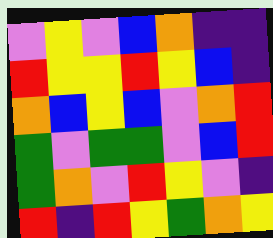[["violet", "yellow", "violet", "blue", "orange", "indigo", "indigo"], ["red", "yellow", "yellow", "red", "yellow", "blue", "indigo"], ["orange", "blue", "yellow", "blue", "violet", "orange", "red"], ["green", "violet", "green", "green", "violet", "blue", "red"], ["green", "orange", "violet", "red", "yellow", "violet", "indigo"], ["red", "indigo", "red", "yellow", "green", "orange", "yellow"]]